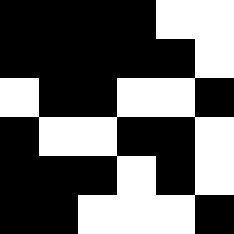[["black", "black", "black", "black", "white", "white"], ["black", "black", "black", "black", "black", "white"], ["white", "black", "black", "white", "white", "black"], ["black", "white", "white", "black", "black", "white"], ["black", "black", "black", "white", "black", "white"], ["black", "black", "white", "white", "white", "black"]]